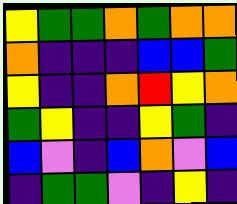[["yellow", "green", "green", "orange", "green", "orange", "orange"], ["orange", "indigo", "indigo", "indigo", "blue", "blue", "green"], ["yellow", "indigo", "indigo", "orange", "red", "yellow", "orange"], ["green", "yellow", "indigo", "indigo", "yellow", "green", "indigo"], ["blue", "violet", "indigo", "blue", "orange", "violet", "blue"], ["indigo", "green", "green", "violet", "indigo", "yellow", "indigo"]]